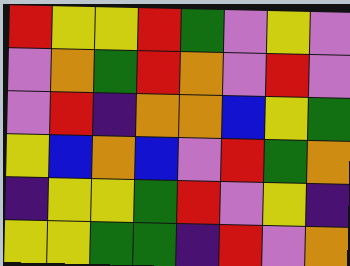[["red", "yellow", "yellow", "red", "green", "violet", "yellow", "violet"], ["violet", "orange", "green", "red", "orange", "violet", "red", "violet"], ["violet", "red", "indigo", "orange", "orange", "blue", "yellow", "green"], ["yellow", "blue", "orange", "blue", "violet", "red", "green", "orange"], ["indigo", "yellow", "yellow", "green", "red", "violet", "yellow", "indigo"], ["yellow", "yellow", "green", "green", "indigo", "red", "violet", "orange"]]